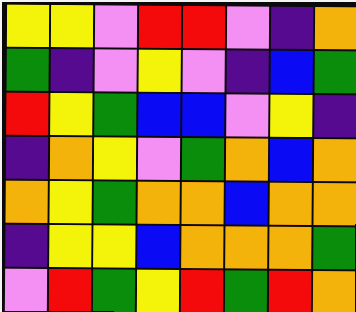[["yellow", "yellow", "violet", "red", "red", "violet", "indigo", "orange"], ["green", "indigo", "violet", "yellow", "violet", "indigo", "blue", "green"], ["red", "yellow", "green", "blue", "blue", "violet", "yellow", "indigo"], ["indigo", "orange", "yellow", "violet", "green", "orange", "blue", "orange"], ["orange", "yellow", "green", "orange", "orange", "blue", "orange", "orange"], ["indigo", "yellow", "yellow", "blue", "orange", "orange", "orange", "green"], ["violet", "red", "green", "yellow", "red", "green", "red", "orange"]]